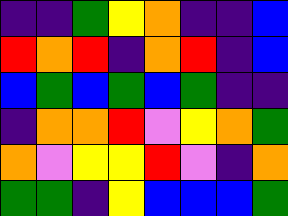[["indigo", "indigo", "green", "yellow", "orange", "indigo", "indigo", "blue"], ["red", "orange", "red", "indigo", "orange", "red", "indigo", "blue"], ["blue", "green", "blue", "green", "blue", "green", "indigo", "indigo"], ["indigo", "orange", "orange", "red", "violet", "yellow", "orange", "green"], ["orange", "violet", "yellow", "yellow", "red", "violet", "indigo", "orange"], ["green", "green", "indigo", "yellow", "blue", "blue", "blue", "green"]]